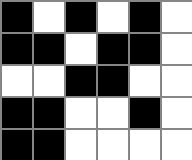[["black", "white", "black", "white", "black", "white"], ["black", "black", "white", "black", "black", "white"], ["white", "white", "black", "black", "white", "white"], ["black", "black", "white", "white", "black", "white"], ["black", "black", "white", "white", "white", "white"]]